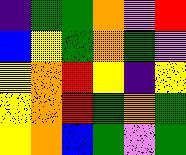[["indigo", "green", "green", "orange", "violet", "red"], ["blue", "yellow", "green", "orange", "green", "violet"], ["yellow", "orange", "red", "yellow", "indigo", "yellow"], ["yellow", "orange", "red", "green", "orange", "green"], ["yellow", "orange", "blue", "green", "violet", "green"]]